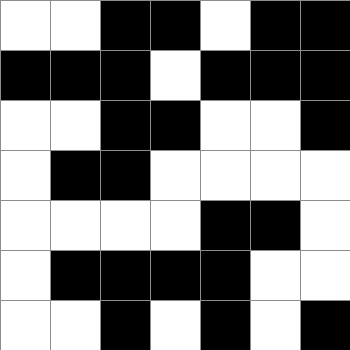[["white", "white", "black", "black", "white", "black", "black"], ["black", "black", "black", "white", "black", "black", "black"], ["white", "white", "black", "black", "white", "white", "black"], ["white", "black", "black", "white", "white", "white", "white"], ["white", "white", "white", "white", "black", "black", "white"], ["white", "black", "black", "black", "black", "white", "white"], ["white", "white", "black", "white", "black", "white", "black"]]